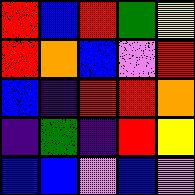[["red", "blue", "red", "green", "yellow"], ["red", "orange", "blue", "violet", "red"], ["blue", "indigo", "red", "red", "orange"], ["indigo", "green", "indigo", "red", "yellow"], ["blue", "blue", "violet", "blue", "violet"]]